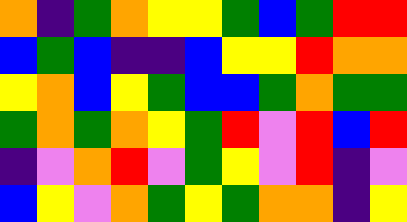[["orange", "indigo", "green", "orange", "yellow", "yellow", "green", "blue", "green", "red", "red"], ["blue", "green", "blue", "indigo", "indigo", "blue", "yellow", "yellow", "red", "orange", "orange"], ["yellow", "orange", "blue", "yellow", "green", "blue", "blue", "green", "orange", "green", "green"], ["green", "orange", "green", "orange", "yellow", "green", "red", "violet", "red", "blue", "red"], ["indigo", "violet", "orange", "red", "violet", "green", "yellow", "violet", "red", "indigo", "violet"], ["blue", "yellow", "violet", "orange", "green", "yellow", "green", "orange", "orange", "indigo", "yellow"]]